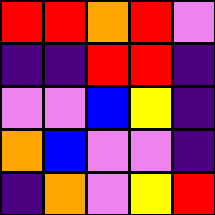[["red", "red", "orange", "red", "violet"], ["indigo", "indigo", "red", "red", "indigo"], ["violet", "violet", "blue", "yellow", "indigo"], ["orange", "blue", "violet", "violet", "indigo"], ["indigo", "orange", "violet", "yellow", "red"]]